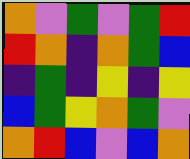[["orange", "violet", "green", "violet", "green", "red"], ["red", "orange", "indigo", "orange", "green", "blue"], ["indigo", "green", "indigo", "yellow", "indigo", "yellow"], ["blue", "green", "yellow", "orange", "green", "violet"], ["orange", "red", "blue", "violet", "blue", "orange"]]